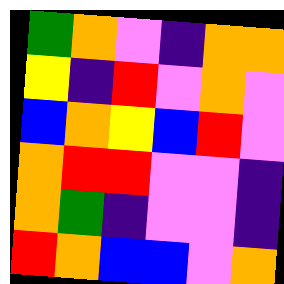[["green", "orange", "violet", "indigo", "orange", "orange"], ["yellow", "indigo", "red", "violet", "orange", "violet"], ["blue", "orange", "yellow", "blue", "red", "violet"], ["orange", "red", "red", "violet", "violet", "indigo"], ["orange", "green", "indigo", "violet", "violet", "indigo"], ["red", "orange", "blue", "blue", "violet", "orange"]]